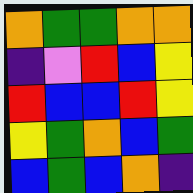[["orange", "green", "green", "orange", "orange"], ["indigo", "violet", "red", "blue", "yellow"], ["red", "blue", "blue", "red", "yellow"], ["yellow", "green", "orange", "blue", "green"], ["blue", "green", "blue", "orange", "indigo"]]